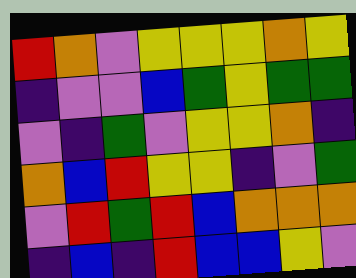[["red", "orange", "violet", "yellow", "yellow", "yellow", "orange", "yellow"], ["indigo", "violet", "violet", "blue", "green", "yellow", "green", "green"], ["violet", "indigo", "green", "violet", "yellow", "yellow", "orange", "indigo"], ["orange", "blue", "red", "yellow", "yellow", "indigo", "violet", "green"], ["violet", "red", "green", "red", "blue", "orange", "orange", "orange"], ["indigo", "blue", "indigo", "red", "blue", "blue", "yellow", "violet"]]